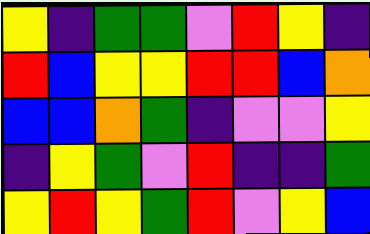[["yellow", "indigo", "green", "green", "violet", "red", "yellow", "indigo"], ["red", "blue", "yellow", "yellow", "red", "red", "blue", "orange"], ["blue", "blue", "orange", "green", "indigo", "violet", "violet", "yellow"], ["indigo", "yellow", "green", "violet", "red", "indigo", "indigo", "green"], ["yellow", "red", "yellow", "green", "red", "violet", "yellow", "blue"]]